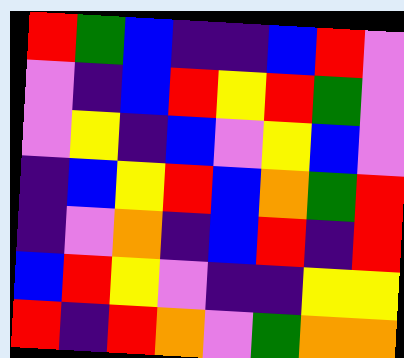[["red", "green", "blue", "indigo", "indigo", "blue", "red", "violet"], ["violet", "indigo", "blue", "red", "yellow", "red", "green", "violet"], ["violet", "yellow", "indigo", "blue", "violet", "yellow", "blue", "violet"], ["indigo", "blue", "yellow", "red", "blue", "orange", "green", "red"], ["indigo", "violet", "orange", "indigo", "blue", "red", "indigo", "red"], ["blue", "red", "yellow", "violet", "indigo", "indigo", "yellow", "yellow"], ["red", "indigo", "red", "orange", "violet", "green", "orange", "orange"]]